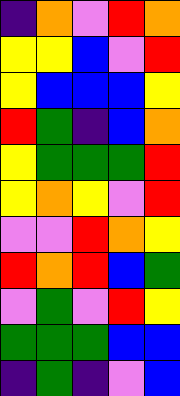[["indigo", "orange", "violet", "red", "orange"], ["yellow", "yellow", "blue", "violet", "red"], ["yellow", "blue", "blue", "blue", "yellow"], ["red", "green", "indigo", "blue", "orange"], ["yellow", "green", "green", "green", "red"], ["yellow", "orange", "yellow", "violet", "red"], ["violet", "violet", "red", "orange", "yellow"], ["red", "orange", "red", "blue", "green"], ["violet", "green", "violet", "red", "yellow"], ["green", "green", "green", "blue", "blue"], ["indigo", "green", "indigo", "violet", "blue"]]